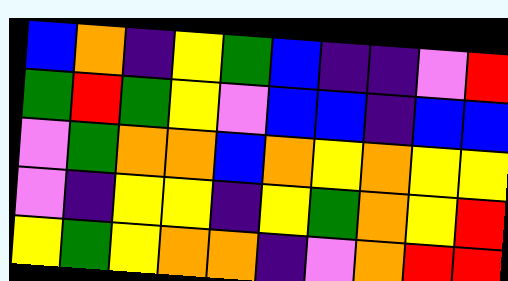[["blue", "orange", "indigo", "yellow", "green", "blue", "indigo", "indigo", "violet", "red"], ["green", "red", "green", "yellow", "violet", "blue", "blue", "indigo", "blue", "blue"], ["violet", "green", "orange", "orange", "blue", "orange", "yellow", "orange", "yellow", "yellow"], ["violet", "indigo", "yellow", "yellow", "indigo", "yellow", "green", "orange", "yellow", "red"], ["yellow", "green", "yellow", "orange", "orange", "indigo", "violet", "orange", "red", "red"]]